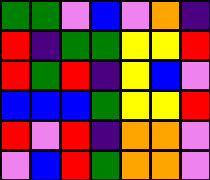[["green", "green", "violet", "blue", "violet", "orange", "indigo"], ["red", "indigo", "green", "green", "yellow", "yellow", "red"], ["red", "green", "red", "indigo", "yellow", "blue", "violet"], ["blue", "blue", "blue", "green", "yellow", "yellow", "red"], ["red", "violet", "red", "indigo", "orange", "orange", "violet"], ["violet", "blue", "red", "green", "orange", "orange", "violet"]]